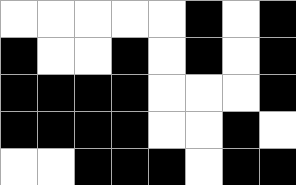[["white", "white", "white", "white", "white", "black", "white", "black"], ["black", "white", "white", "black", "white", "black", "white", "black"], ["black", "black", "black", "black", "white", "white", "white", "black"], ["black", "black", "black", "black", "white", "white", "black", "white"], ["white", "white", "black", "black", "black", "white", "black", "black"]]